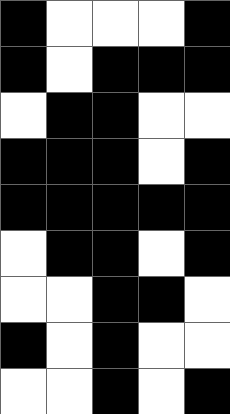[["black", "white", "white", "white", "black"], ["black", "white", "black", "black", "black"], ["white", "black", "black", "white", "white"], ["black", "black", "black", "white", "black"], ["black", "black", "black", "black", "black"], ["white", "black", "black", "white", "black"], ["white", "white", "black", "black", "white"], ["black", "white", "black", "white", "white"], ["white", "white", "black", "white", "black"]]